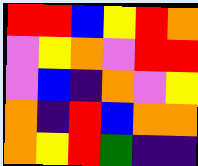[["red", "red", "blue", "yellow", "red", "orange"], ["violet", "yellow", "orange", "violet", "red", "red"], ["violet", "blue", "indigo", "orange", "violet", "yellow"], ["orange", "indigo", "red", "blue", "orange", "orange"], ["orange", "yellow", "red", "green", "indigo", "indigo"]]